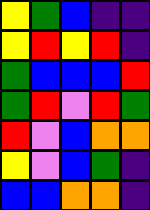[["yellow", "green", "blue", "indigo", "indigo"], ["yellow", "red", "yellow", "red", "indigo"], ["green", "blue", "blue", "blue", "red"], ["green", "red", "violet", "red", "green"], ["red", "violet", "blue", "orange", "orange"], ["yellow", "violet", "blue", "green", "indigo"], ["blue", "blue", "orange", "orange", "indigo"]]